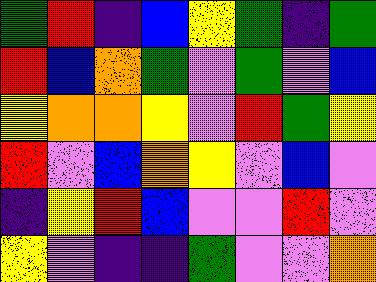[["green", "red", "indigo", "blue", "yellow", "green", "indigo", "green"], ["red", "blue", "orange", "green", "violet", "green", "violet", "blue"], ["yellow", "orange", "orange", "yellow", "violet", "red", "green", "yellow"], ["red", "violet", "blue", "orange", "yellow", "violet", "blue", "violet"], ["indigo", "yellow", "red", "blue", "violet", "violet", "red", "violet"], ["yellow", "violet", "indigo", "indigo", "green", "violet", "violet", "orange"]]